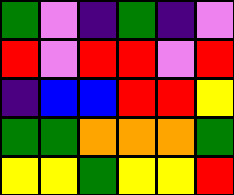[["green", "violet", "indigo", "green", "indigo", "violet"], ["red", "violet", "red", "red", "violet", "red"], ["indigo", "blue", "blue", "red", "red", "yellow"], ["green", "green", "orange", "orange", "orange", "green"], ["yellow", "yellow", "green", "yellow", "yellow", "red"]]